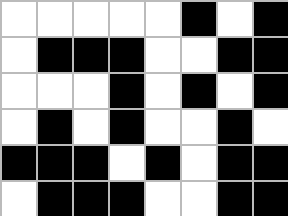[["white", "white", "white", "white", "white", "black", "white", "black"], ["white", "black", "black", "black", "white", "white", "black", "black"], ["white", "white", "white", "black", "white", "black", "white", "black"], ["white", "black", "white", "black", "white", "white", "black", "white"], ["black", "black", "black", "white", "black", "white", "black", "black"], ["white", "black", "black", "black", "white", "white", "black", "black"]]